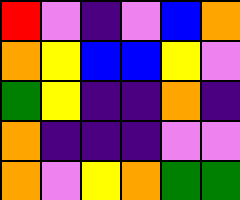[["red", "violet", "indigo", "violet", "blue", "orange"], ["orange", "yellow", "blue", "blue", "yellow", "violet"], ["green", "yellow", "indigo", "indigo", "orange", "indigo"], ["orange", "indigo", "indigo", "indigo", "violet", "violet"], ["orange", "violet", "yellow", "orange", "green", "green"]]